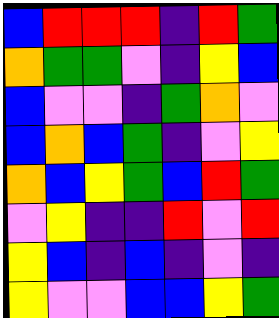[["blue", "red", "red", "red", "indigo", "red", "green"], ["orange", "green", "green", "violet", "indigo", "yellow", "blue"], ["blue", "violet", "violet", "indigo", "green", "orange", "violet"], ["blue", "orange", "blue", "green", "indigo", "violet", "yellow"], ["orange", "blue", "yellow", "green", "blue", "red", "green"], ["violet", "yellow", "indigo", "indigo", "red", "violet", "red"], ["yellow", "blue", "indigo", "blue", "indigo", "violet", "indigo"], ["yellow", "violet", "violet", "blue", "blue", "yellow", "green"]]